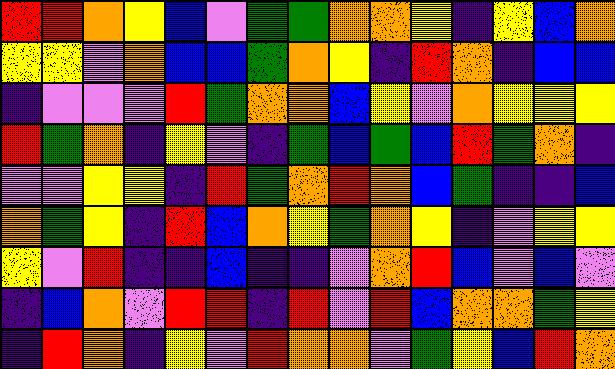[["red", "red", "orange", "yellow", "blue", "violet", "green", "green", "orange", "orange", "yellow", "indigo", "yellow", "blue", "orange"], ["yellow", "yellow", "violet", "orange", "blue", "blue", "green", "orange", "yellow", "indigo", "red", "orange", "indigo", "blue", "blue"], ["indigo", "violet", "violet", "violet", "red", "green", "orange", "orange", "blue", "yellow", "violet", "orange", "yellow", "yellow", "yellow"], ["red", "green", "orange", "indigo", "yellow", "violet", "indigo", "green", "blue", "green", "blue", "red", "green", "orange", "indigo"], ["violet", "violet", "yellow", "yellow", "indigo", "red", "green", "orange", "red", "orange", "blue", "green", "indigo", "indigo", "blue"], ["orange", "green", "yellow", "indigo", "red", "blue", "orange", "yellow", "green", "orange", "yellow", "indigo", "violet", "yellow", "yellow"], ["yellow", "violet", "red", "indigo", "indigo", "blue", "indigo", "indigo", "violet", "orange", "red", "blue", "violet", "blue", "violet"], ["indigo", "blue", "orange", "violet", "red", "red", "indigo", "red", "violet", "red", "blue", "orange", "orange", "green", "yellow"], ["indigo", "red", "orange", "indigo", "yellow", "violet", "red", "orange", "orange", "violet", "green", "yellow", "blue", "red", "orange"]]